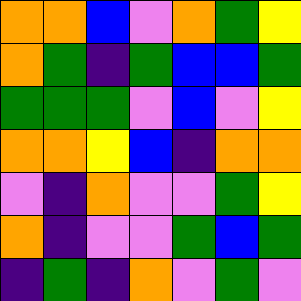[["orange", "orange", "blue", "violet", "orange", "green", "yellow"], ["orange", "green", "indigo", "green", "blue", "blue", "green"], ["green", "green", "green", "violet", "blue", "violet", "yellow"], ["orange", "orange", "yellow", "blue", "indigo", "orange", "orange"], ["violet", "indigo", "orange", "violet", "violet", "green", "yellow"], ["orange", "indigo", "violet", "violet", "green", "blue", "green"], ["indigo", "green", "indigo", "orange", "violet", "green", "violet"]]